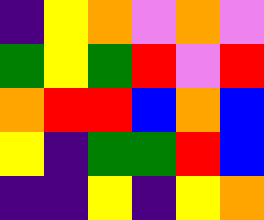[["indigo", "yellow", "orange", "violet", "orange", "violet"], ["green", "yellow", "green", "red", "violet", "red"], ["orange", "red", "red", "blue", "orange", "blue"], ["yellow", "indigo", "green", "green", "red", "blue"], ["indigo", "indigo", "yellow", "indigo", "yellow", "orange"]]